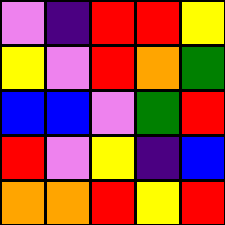[["violet", "indigo", "red", "red", "yellow"], ["yellow", "violet", "red", "orange", "green"], ["blue", "blue", "violet", "green", "red"], ["red", "violet", "yellow", "indigo", "blue"], ["orange", "orange", "red", "yellow", "red"]]